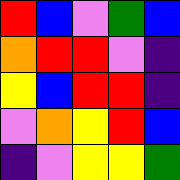[["red", "blue", "violet", "green", "blue"], ["orange", "red", "red", "violet", "indigo"], ["yellow", "blue", "red", "red", "indigo"], ["violet", "orange", "yellow", "red", "blue"], ["indigo", "violet", "yellow", "yellow", "green"]]